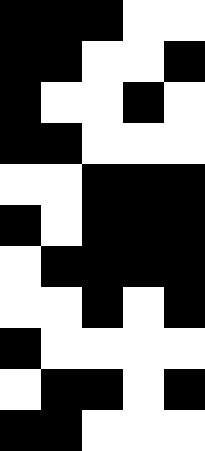[["black", "black", "black", "white", "white"], ["black", "black", "white", "white", "black"], ["black", "white", "white", "black", "white"], ["black", "black", "white", "white", "white"], ["white", "white", "black", "black", "black"], ["black", "white", "black", "black", "black"], ["white", "black", "black", "black", "black"], ["white", "white", "black", "white", "black"], ["black", "white", "white", "white", "white"], ["white", "black", "black", "white", "black"], ["black", "black", "white", "white", "white"]]